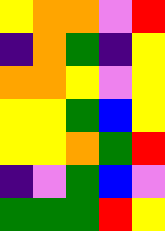[["yellow", "orange", "orange", "violet", "red"], ["indigo", "orange", "green", "indigo", "yellow"], ["orange", "orange", "yellow", "violet", "yellow"], ["yellow", "yellow", "green", "blue", "yellow"], ["yellow", "yellow", "orange", "green", "red"], ["indigo", "violet", "green", "blue", "violet"], ["green", "green", "green", "red", "yellow"]]